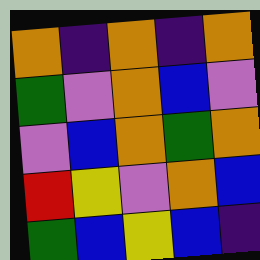[["orange", "indigo", "orange", "indigo", "orange"], ["green", "violet", "orange", "blue", "violet"], ["violet", "blue", "orange", "green", "orange"], ["red", "yellow", "violet", "orange", "blue"], ["green", "blue", "yellow", "blue", "indigo"]]